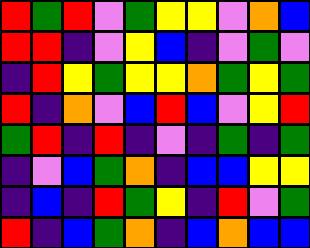[["red", "green", "red", "violet", "green", "yellow", "yellow", "violet", "orange", "blue"], ["red", "red", "indigo", "violet", "yellow", "blue", "indigo", "violet", "green", "violet"], ["indigo", "red", "yellow", "green", "yellow", "yellow", "orange", "green", "yellow", "green"], ["red", "indigo", "orange", "violet", "blue", "red", "blue", "violet", "yellow", "red"], ["green", "red", "indigo", "red", "indigo", "violet", "indigo", "green", "indigo", "green"], ["indigo", "violet", "blue", "green", "orange", "indigo", "blue", "blue", "yellow", "yellow"], ["indigo", "blue", "indigo", "red", "green", "yellow", "indigo", "red", "violet", "green"], ["red", "indigo", "blue", "green", "orange", "indigo", "blue", "orange", "blue", "blue"]]